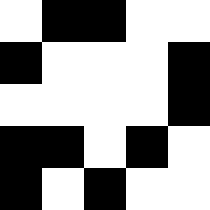[["white", "black", "black", "white", "white"], ["black", "white", "white", "white", "black"], ["white", "white", "white", "white", "black"], ["black", "black", "white", "black", "white"], ["black", "white", "black", "white", "white"]]